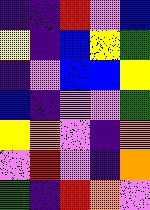[["indigo", "indigo", "red", "violet", "blue"], ["yellow", "indigo", "blue", "yellow", "green"], ["indigo", "violet", "blue", "blue", "yellow"], ["blue", "indigo", "violet", "violet", "green"], ["yellow", "orange", "violet", "indigo", "orange"], ["violet", "red", "violet", "indigo", "orange"], ["green", "indigo", "red", "orange", "violet"]]